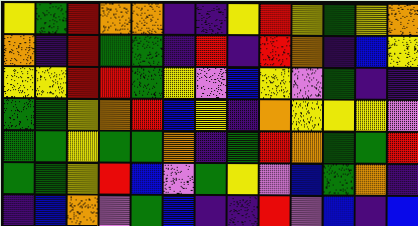[["yellow", "green", "red", "orange", "orange", "indigo", "indigo", "yellow", "red", "yellow", "green", "yellow", "orange"], ["orange", "indigo", "red", "green", "green", "indigo", "red", "indigo", "red", "orange", "indigo", "blue", "yellow"], ["yellow", "yellow", "red", "red", "green", "yellow", "violet", "blue", "yellow", "violet", "green", "indigo", "indigo"], ["green", "green", "yellow", "orange", "red", "blue", "yellow", "indigo", "orange", "yellow", "yellow", "yellow", "violet"], ["green", "green", "yellow", "green", "green", "orange", "indigo", "green", "red", "orange", "green", "green", "red"], ["green", "green", "yellow", "red", "blue", "violet", "green", "yellow", "violet", "blue", "green", "orange", "indigo"], ["indigo", "blue", "orange", "violet", "green", "blue", "indigo", "indigo", "red", "violet", "blue", "indigo", "blue"]]